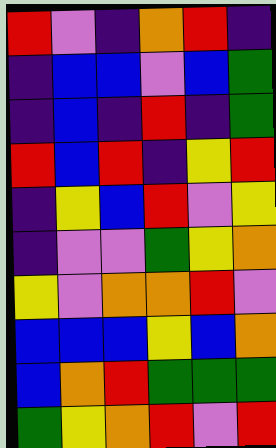[["red", "violet", "indigo", "orange", "red", "indigo"], ["indigo", "blue", "blue", "violet", "blue", "green"], ["indigo", "blue", "indigo", "red", "indigo", "green"], ["red", "blue", "red", "indigo", "yellow", "red"], ["indigo", "yellow", "blue", "red", "violet", "yellow"], ["indigo", "violet", "violet", "green", "yellow", "orange"], ["yellow", "violet", "orange", "orange", "red", "violet"], ["blue", "blue", "blue", "yellow", "blue", "orange"], ["blue", "orange", "red", "green", "green", "green"], ["green", "yellow", "orange", "red", "violet", "red"]]